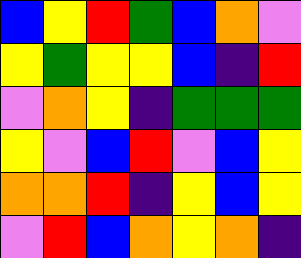[["blue", "yellow", "red", "green", "blue", "orange", "violet"], ["yellow", "green", "yellow", "yellow", "blue", "indigo", "red"], ["violet", "orange", "yellow", "indigo", "green", "green", "green"], ["yellow", "violet", "blue", "red", "violet", "blue", "yellow"], ["orange", "orange", "red", "indigo", "yellow", "blue", "yellow"], ["violet", "red", "blue", "orange", "yellow", "orange", "indigo"]]